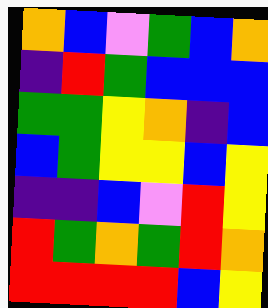[["orange", "blue", "violet", "green", "blue", "orange"], ["indigo", "red", "green", "blue", "blue", "blue"], ["green", "green", "yellow", "orange", "indigo", "blue"], ["blue", "green", "yellow", "yellow", "blue", "yellow"], ["indigo", "indigo", "blue", "violet", "red", "yellow"], ["red", "green", "orange", "green", "red", "orange"], ["red", "red", "red", "red", "blue", "yellow"]]